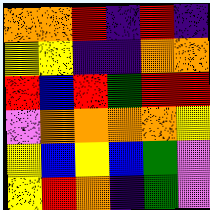[["orange", "orange", "red", "indigo", "red", "indigo"], ["yellow", "yellow", "indigo", "indigo", "orange", "orange"], ["red", "blue", "red", "green", "red", "red"], ["violet", "orange", "orange", "orange", "orange", "yellow"], ["yellow", "blue", "yellow", "blue", "green", "violet"], ["yellow", "red", "orange", "indigo", "green", "violet"]]